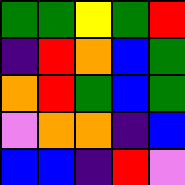[["green", "green", "yellow", "green", "red"], ["indigo", "red", "orange", "blue", "green"], ["orange", "red", "green", "blue", "green"], ["violet", "orange", "orange", "indigo", "blue"], ["blue", "blue", "indigo", "red", "violet"]]